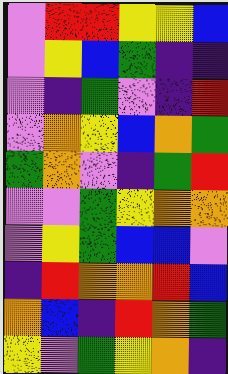[["violet", "red", "red", "yellow", "yellow", "blue"], ["violet", "yellow", "blue", "green", "indigo", "indigo"], ["violet", "indigo", "green", "violet", "indigo", "red"], ["violet", "orange", "yellow", "blue", "orange", "green"], ["green", "orange", "violet", "indigo", "green", "red"], ["violet", "violet", "green", "yellow", "orange", "orange"], ["violet", "yellow", "green", "blue", "blue", "violet"], ["indigo", "red", "orange", "orange", "red", "blue"], ["orange", "blue", "indigo", "red", "orange", "green"], ["yellow", "violet", "green", "yellow", "orange", "indigo"]]